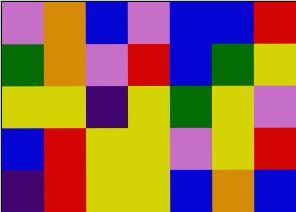[["violet", "orange", "blue", "violet", "blue", "blue", "red"], ["green", "orange", "violet", "red", "blue", "green", "yellow"], ["yellow", "yellow", "indigo", "yellow", "green", "yellow", "violet"], ["blue", "red", "yellow", "yellow", "violet", "yellow", "red"], ["indigo", "red", "yellow", "yellow", "blue", "orange", "blue"]]